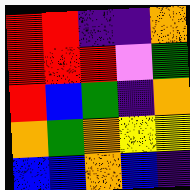[["red", "red", "indigo", "indigo", "orange"], ["red", "red", "red", "violet", "green"], ["red", "blue", "green", "indigo", "orange"], ["orange", "green", "orange", "yellow", "yellow"], ["blue", "blue", "orange", "blue", "indigo"]]